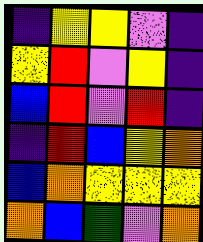[["indigo", "yellow", "yellow", "violet", "indigo"], ["yellow", "red", "violet", "yellow", "indigo"], ["blue", "red", "violet", "red", "indigo"], ["indigo", "red", "blue", "yellow", "orange"], ["blue", "orange", "yellow", "yellow", "yellow"], ["orange", "blue", "green", "violet", "orange"]]